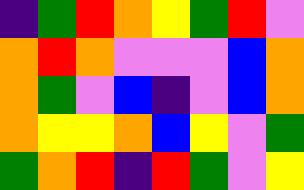[["indigo", "green", "red", "orange", "yellow", "green", "red", "violet"], ["orange", "red", "orange", "violet", "violet", "violet", "blue", "orange"], ["orange", "green", "violet", "blue", "indigo", "violet", "blue", "orange"], ["orange", "yellow", "yellow", "orange", "blue", "yellow", "violet", "green"], ["green", "orange", "red", "indigo", "red", "green", "violet", "yellow"]]